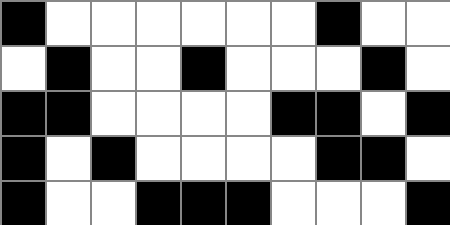[["black", "white", "white", "white", "white", "white", "white", "black", "white", "white"], ["white", "black", "white", "white", "black", "white", "white", "white", "black", "white"], ["black", "black", "white", "white", "white", "white", "black", "black", "white", "black"], ["black", "white", "black", "white", "white", "white", "white", "black", "black", "white"], ["black", "white", "white", "black", "black", "black", "white", "white", "white", "black"]]